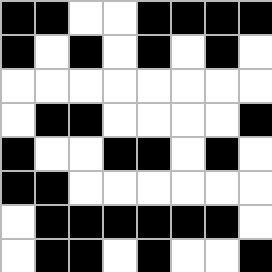[["black", "black", "white", "white", "black", "black", "black", "black"], ["black", "white", "black", "white", "black", "white", "black", "white"], ["white", "white", "white", "white", "white", "white", "white", "white"], ["white", "black", "black", "white", "white", "white", "white", "black"], ["black", "white", "white", "black", "black", "white", "black", "white"], ["black", "black", "white", "white", "white", "white", "white", "white"], ["white", "black", "black", "black", "black", "black", "black", "white"], ["white", "black", "black", "white", "black", "white", "white", "black"]]